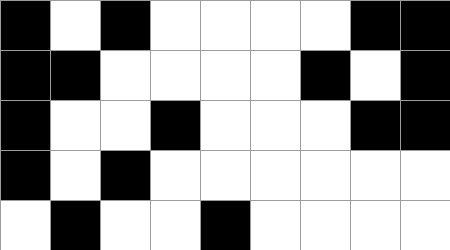[["black", "white", "black", "white", "white", "white", "white", "black", "black"], ["black", "black", "white", "white", "white", "white", "black", "white", "black"], ["black", "white", "white", "black", "white", "white", "white", "black", "black"], ["black", "white", "black", "white", "white", "white", "white", "white", "white"], ["white", "black", "white", "white", "black", "white", "white", "white", "white"]]